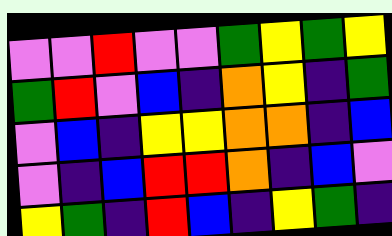[["violet", "violet", "red", "violet", "violet", "green", "yellow", "green", "yellow"], ["green", "red", "violet", "blue", "indigo", "orange", "yellow", "indigo", "green"], ["violet", "blue", "indigo", "yellow", "yellow", "orange", "orange", "indigo", "blue"], ["violet", "indigo", "blue", "red", "red", "orange", "indigo", "blue", "violet"], ["yellow", "green", "indigo", "red", "blue", "indigo", "yellow", "green", "indigo"]]